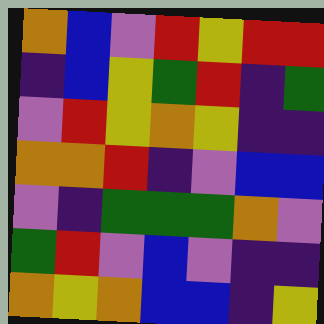[["orange", "blue", "violet", "red", "yellow", "red", "red"], ["indigo", "blue", "yellow", "green", "red", "indigo", "green"], ["violet", "red", "yellow", "orange", "yellow", "indigo", "indigo"], ["orange", "orange", "red", "indigo", "violet", "blue", "blue"], ["violet", "indigo", "green", "green", "green", "orange", "violet"], ["green", "red", "violet", "blue", "violet", "indigo", "indigo"], ["orange", "yellow", "orange", "blue", "blue", "indigo", "yellow"]]